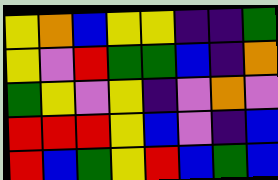[["yellow", "orange", "blue", "yellow", "yellow", "indigo", "indigo", "green"], ["yellow", "violet", "red", "green", "green", "blue", "indigo", "orange"], ["green", "yellow", "violet", "yellow", "indigo", "violet", "orange", "violet"], ["red", "red", "red", "yellow", "blue", "violet", "indigo", "blue"], ["red", "blue", "green", "yellow", "red", "blue", "green", "blue"]]